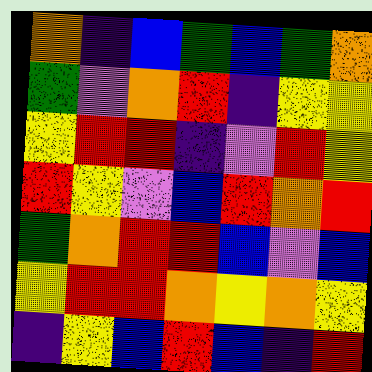[["orange", "indigo", "blue", "green", "blue", "green", "orange"], ["green", "violet", "orange", "red", "indigo", "yellow", "yellow"], ["yellow", "red", "red", "indigo", "violet", "red", "yellow"], ["red", "yellow", "violet", "blue", "red", "orange", "red"], ["green", "orange", "red", "red", "blue", "violet", "blue"], ["yellow", "red", "red", "orange", "yellow", "orange", "yellow"], ["indigo", "yellow", "blue", "red", "blue", "indigo", "red"]]